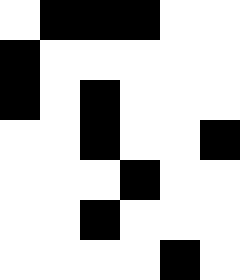[["white", "black", "black", "black", "white", "white"], ["black", "white", "white", "white", "white", "white"], ["black", "white", "black", "white", "white", "white"], ["white", "white", "black", "white", "white", "black"], ["white", "white", "white", "black", "white", "white"], ["white", "white", "black", "white", "white", "white"], ["white", "white", "white", "white", "black", "white"]]